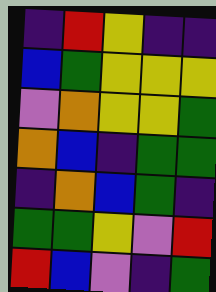[["indigo", "red", "yellow", "indigo", "indigo"], ["blue", "green", "yellow", "yellow", "yellow"], ["violet", "orange", "yellow", "yellow", "green"], ["orange", "blue", "indigo", "green", "green"], ["indigo", "orange", "blue", "green", "indigo"], ["green", "green", "yellow", "violet", "red"], ["red", "blue", "violet", "indigo", "green"]]